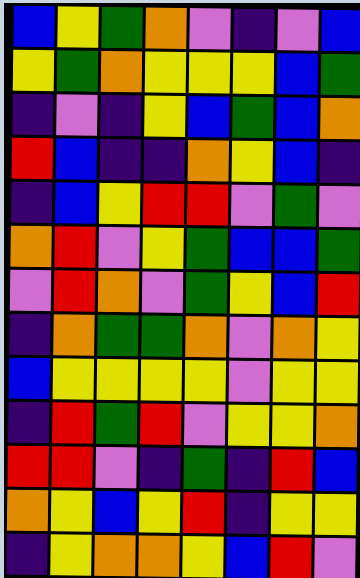[["blue", "yellow", "green", "orange", "violet", "indigo", "violet", "blue"], ["yellow", "green", "orange", "yellow", "yellow", "yellow", "blue", "green"], ["indigo", "violet", "indigo", "yellow", "blue", "green", "blue", "orange"], ["red", "blue", "indigo", "indigo", "orange", "yellow", "blue", "indigo"], ["indigo", "blue", "yellow", "red", "red", "violet", "green", "violet"], ["orange", "red", "violet", "yellow", "green", "blue", "blue", "green"], ["violet", "red", "orange", "violet", "green", "yellow", "blue", "red"], ["indigo", "orange", "green", "green", "orange", "violet", "orange", "yellow"], ["blue", "yellow", "yellow", "yellow", "yellow", "violet", "yellow", "yellow"], ["indigo", "red", "green", "red", "violet", "yellow", "yellow", "orange"], ["red", "red", "violet", "indigo", "green", "indigo", "red", "blue"], ["orange", "yellow", "blue", "yellow", "red", "indigo", "yellow", "yellow"], ["indigo", "yellow", "orange", "orange", "yellow", "blue", "red", "violet"]]